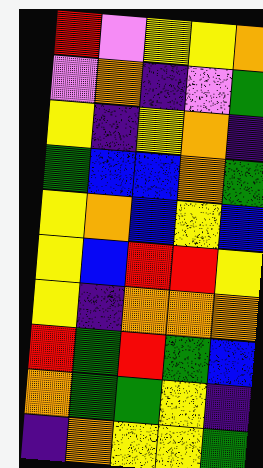[["red", "violet", "yellow", "yellow", "orange"], ["violet", "orange", "indigo", "violet", "green"], ["yellow", "indigo", "yellow", "orange", "indigo"], ["green", "blue", "blue", "orange", "green"], ["yellow", "orange", "blue", "yellow", "blue"], ["yellow", "blue", "red", "red", "yellow"], ["yellow", "indigo", "orange", "orange", "orange"], ["red", "green", "red", "green", "blue"], ["orange", "green", "green", "yellow", "indigo"], ["indigo", "orange", "yellow", "yellow", "green"]]